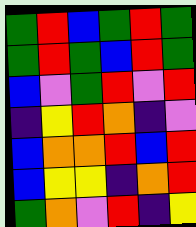[["green", "red", "blue", "green", "red", "green"], ["green", "red", "green", "blue", "red", "green"], ["blue", "violet", "green", "red", "violet", "red"], ["indigo", "yellow", "red", "orange", "indigo", "violet"], ["blue", "orange", "orange", "red", "blue", "red"], ["blue", "yellow", "yellow", "indigo", "orange", "red"], ["green", "orange", "violet", "red", "indigo", "yellow"]]